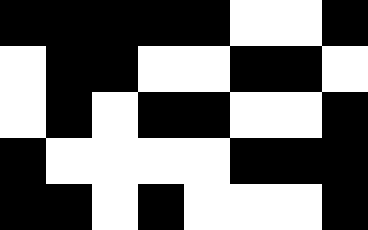[["black", "black", "black", "black", "black", "white", "white", "black"], ["white", "black", "black", "white", "white", "black", "black", "white"], ["white", "black", "white", "black", "black", "white", "white", "black"], ["black", "white", "white", "white", "white", "black", "black", "black"], ["black", "black", "white", "black", "white", "white", "white", "black"]]